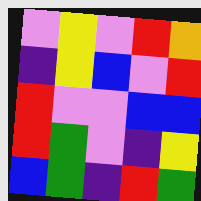[["violet", "yellow", "violet", "red", "orange"], ["indigo", "yellow", "blue", "violet", "red"], ["red", "violet", "violet", "blue", "blue"], ["red", "green", "violet", "indigo", "yellow"], ["blue", "green", "indigo", "red", "green"]]